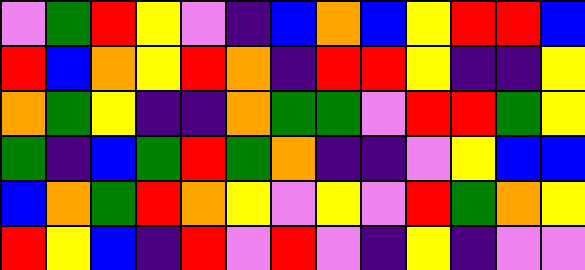[["violet", "green", "red", "yellow", "violet", "indigo", "blue", "orange", "blue", "yellow", "red", "red", "blue"], ["red", "blue", "orange", "yellow", "red", "orange", "indigo", "red", "red", "yellow", "indigo", "indigo", "yellow"], ["orange", "green", "yellow", "indigo", "indigo", "orange", "green", "green", "violet", "red", "red", "green", "yellow"], ["green", "indigo", "blue", "green", "red", "green", "orange", "indigo", "indigo", "violet", "yellow", "blue", "blue"], ["blue", "orange", "green", "red", "orange", "yellow", "violet", "yellow", "violet", "red", "green", "orange", "yellow"], ["red", "yellow", "blue", "indigo", "red", "violet", "red", "violet", "indigo", "yellow", "indigo", "violet", "violet"]]